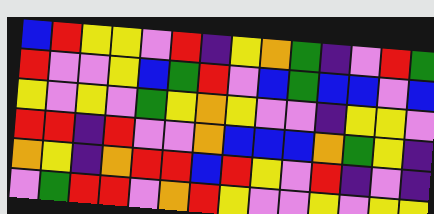[["blue", "red", "yellow", "yellow", "violet", "red", "indigo", "yellow", "orange", "green", "indigo", "violet", "red", "green"], ["red", "violet", "violet", "yellow", "blue", "green", "red", "violet", "blue", "green", "blue", "blue", "violet", "blue"], ["yellow", "violet", "yellow", "violet", "green", "yellow", "orange", "yellow", "violet", "violet", "indigo", "yellow", "yellow", "violet"], ["red", "red", "indigo", "red", "violet", "violet", "orange", "blue", "blue", "blue", "orange", "green", "yellow", "indigo"], ["orange", "yellow", "indigo", "orange", "red", "red", "blue", "red", "yellow", "violet", "red", "indigo", "violet", "indigo"], ["violet", "green", "red", "red", "violet", "orange", "red", "yellow", "violet", "violet", "yellow", "violet", "yellow", "yellow"]]